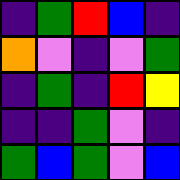[["indigo", "green", "red", "blue", "indigo"], ["orange", "violet", "indigo", "violet", "green"], ["indigo", "green", "indigo", "red", "yellow"], ["indigo", "indigo", "green", "violet", "indigo"], ["green", "blue", "green", "violet", "blue"]]